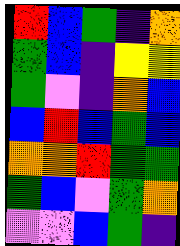[["red", "blue", "green", "indigo", "orange"], ["green", "blue", "indigo", "yellow", "yellow"], ["green", "violet", "indigo", "orange", "blue"], ["blue", "red", "blue", "green", "blue"], ["orange", "orange", "red", "green", "green"], ["green", "blue", "violet", "green", "orange"], ["violet", "violet", "blue", "green", "indigo"]]